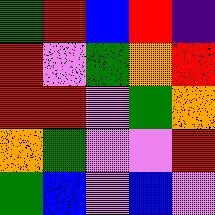[["green", "red", "blue", "red", "indigo"], ["red", "violet", "green", "orange", "red"], ["red", "red", "violet", "green", "orange"], ["orange", "green", "violet", "violet", "red"], ["green", "blue", "violet", "blue", "violet"]]